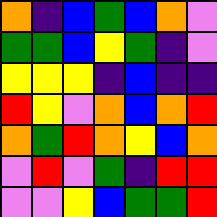[["orange", "indigo", "blue", "green", "blue", "orange", "violet"], ["green", "green", "blue", "yellow", "green", "indigo", "violet"], ["yellow", "yellow", "yellow", "indigo", "blue", "indigo", "indigo"], ["red", "yellow", "violet", "orange", "blue", "orange", "red"], ["orange", "green", "red", "orange", "yellow", "blue", "orange"], ["violet", "red", "violet", "green", "indigo", "red", "red"], ["violet", "violet", "yellow", "blue", "green", "green", "red"]]